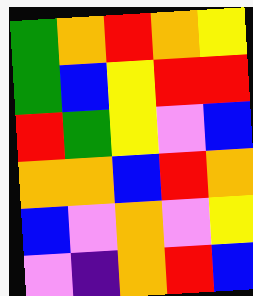[["green", "orange", "red", "orange", "yellow"], ["green", "blue", "yellow", "red", "red"], ["red", "green", "yellow", "violet", "blue"], ["orange", "orange", "blue", "red", "orange"], ["blue", "violet", "orange", "violet", "yellow"], ["violet", "indigo", "orange", "red", "blue"]]